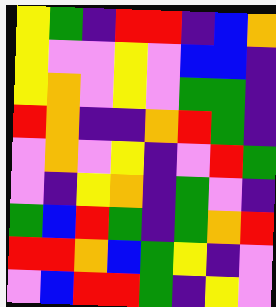[["yellow", "green", "indigo", "red", "red", "indigo", "blue", "orange"], ["yellow", "violet", "violet", "yellow", "violet", "blue", "blue", "indigo"], ["yellow", "orange", "violet", "yellow", "violet", "green", "green", "indigo"], ["red", "orange", "indigo", "indigo", "orange", "red", "green", "indigo"], ["violet", "orange", "violet", "yellow", "indigo", "violet", "red", "green"], ["violet", "indigo", "yellow", "orange", "indigo", "green", "violet", "indigo"], ["green", "blue", "red", "green", "indigo", "green", "orange", "red"], ["red", "red", "orange", "blue", "green", "yellow", "indigo", "violet"], ["violet", "blue", "red", "red", "green", "indigo", "yellow", "violet"]]